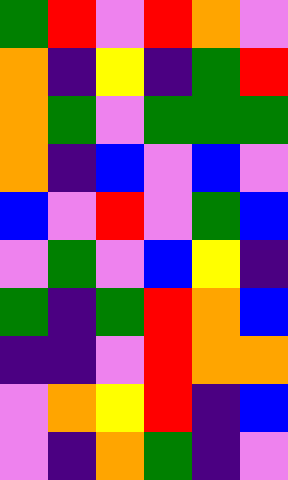[["green", "red", "violet", "red", "orange", "violet"], ["orange", "indigo", "yellow", "indigo", "green", "red"], ["orange", "green", "violet", "green", "green", "green"], ["orange", "indigo", "blue", "violet", "blue", "violet"], ["blue", "violet", "red", "violet", "green", "blue"], ["violet", "green", "violet", "blue", "yellow", "indigo"], ["green", "indigo", "green", "red", "orange", "blue"], ["indigo", "indigo", "violet", "red", "orange", "orange"], ["violet", "orange", "yellow", "red", "indigo", "blue"], ["violet", "indigo", "orange", "green", "indigo", "violet"]]